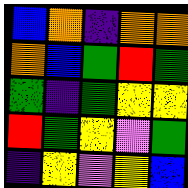[["blue", "orange", "indigo", "orange", "orange"], ["orange", "blue", "green", "red", "green"], ["green", "indigo", "green", "yellow", "yellow"], ["red", "green", "yellow", "violet", "green"], ["indigo", "yellow", "violet", "yellow", "blue"]]